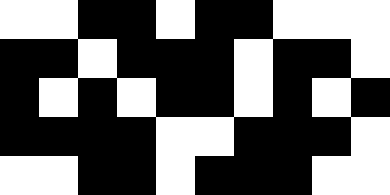[["white", "white", "black", "black", "white", "black", "black", "white", "white", "white"], ["black", "black", "white", "black", "black", "black", "white", "black", "black", "white"], ["black", "white", "black", "white", "black", "black", "white", "black", "white", "black"], ["black", "black", "black", "black", "white", "white", "black", "black", "black", "white"], ["white", "white", "black", "black", "white", "black", "black", "black", "white", "white"]]